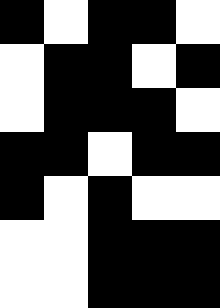[["black", "white", "black", "black", "white"], ["white", "black", "black", "white", "black"], ["white", "black", "black", "black", "white"], ["black", "black", "white", "black", "black"], ["black", "white", "black", "white", "white"], ["white", "white", "black", "black", "black"], ["white", "white", "black", "black", "black"]]